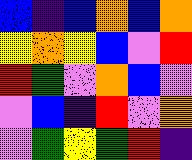[["blue", "indigo", "blue", "orange", "blue", "orange"], ["yellow", "orange", "yellow", "blue", "violet", "red"], ["red", "green", "violet", "orange", "blue", "violet"], ["violet", "blue", "indigo", "red", "violet", "orange"], ["violet", "green", "yellow", "green", "red", "indigo"]]